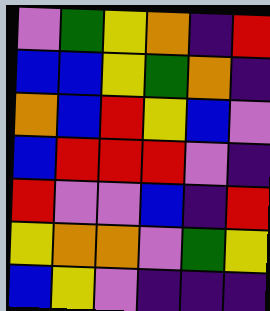[["violet", "green", "yellow", "orange", "indigo", "red"], ["blue", "blue", "yellow", "green", "orange", "indigo"], ["orange", "blue", "red", "yellow", "blue", "violet"], ["blue", "red", "red", "red", "violet", "indigo"], ["red", "violet", "violet", "blue", "indigo", "red"], ["yellow", "orange", "orange", "violet", "green", "yellow"], ["blue", "yellow", "violet", "indigo", "indigo", "indigo"]]